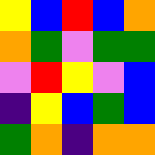[["yellow", "blue", "red", "blue", "orange"], ["orange", "green", "violet", "green", "green"], ["violet", "red", "yellow", "violet", "blue"], ["indigo", "yellow", "blue", "green", "blue"], ["green", "orange", "indigo", "orange", "orange"]]